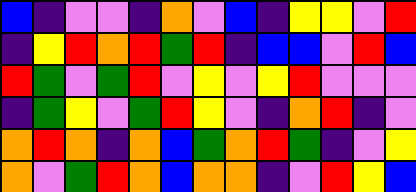[["blue", "indigo", "violet", "violet", "indigo", "orange", "violet", "blue", "indigo", "yellow", "yellow", "violet", "red"], ["indigo", "yellow", "red", "orange", "red", "green", "red", "indigo", "blue", "blue", "violet", "red", "blue"], ["red", "green", "violet", "green", "red", "violet", "yellow", "violet", "yellow", "red", "violet", "violet", "violet"], ["indigo", "green", "yellow", "violet", "green", "red", "yellow", "violet", "indigo", "orange", "red", "indigo", "violet"], ["orange", "red", "orange", "indigo", "orange", "blue", "green", "orange", "red", "green", "indigo", "violet", "yellow"], ["orange", "violet", "green", "red", "orange", "blue", "orange", "orange", "indigo", "violet", "red", "yellow", "blue"]]